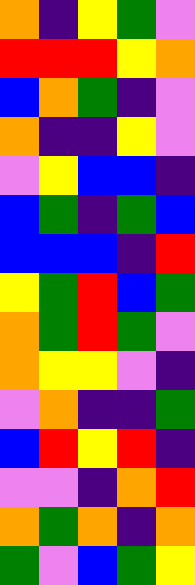[["orange", "indigo", "yellow", "green", "violet"], ["red", "red", "red", "yellow", "orange"], ["blue", "orange", "green", "indigo", "violet"], ["orange", "indigo", "indigo", "yellow", "violet"], ["violet", "yellow", "blue", "blue", "indigo"], ["blue", "green", "indigo", "green", "blue"], ["blue", "blue", "blue", "indigo", "red"], ["yellow", "green", "red", "blue", "green"], ["orange", "green", "red", "green", "violet"], ["orange", "yellow", "yellow", "violet", "indigo"], ["violet", "orange", "indigo", "indigo", "green"], ["blue", "red", "yellow", "red", "indigo"], ["violet", "violet", "indigo", "orange", "red"], ["orange", "green", "orange", "indigo", "orange"], ["green", "violet", "blue", "green", "yellow"]]